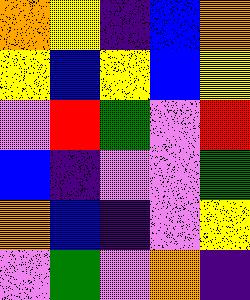[["orange", "yellow", "indigo", "blue", "orange"], ["yellow", "blue", "yellow", "blue", "yellow"], ["violet", "red", "green", "violet", "red"], ["blue", "indigo", "violet", "violet", "green"], ["orange", "blue", "indigo", "violet", "yellow"], ["violet", "green", "violet", "orange", "indigo"]]